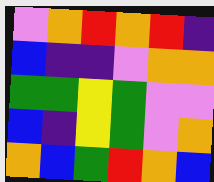[["violet", "orange", "red", "orange", "red", "indigo"], ["blue", "indigo", "indigo", "violet", "orange", "orange"], ["green", "green", "yellow", "green", "violet", "violet"], ["blue", "indigo", "yellow", "green", "violet", "orange"], ["orange", "blue", "green", "red", "orange", "blue"]]